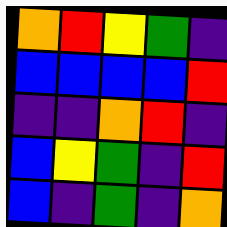[["orange", "red", "yellow", "green", "indigo"], ["blue", "blue", "blue", "blue", "red"], ["indigo", "indigo", "orange", "red", "indigo"], ["blue", "yellow", "green", "indigo", "red"], ["blue", "indigo", "green", "indigo", "orange"]]